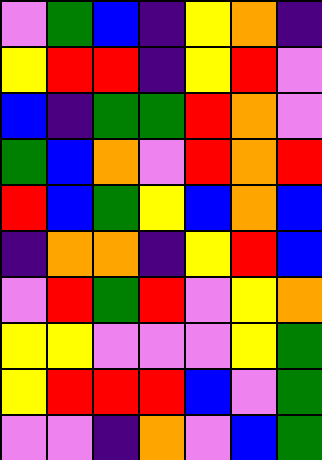[["violet", "green", "blue", "indigo", "yellow", "orange", "indigo"], ["yellow", "red", "red", "indigo", "yellow", "red", "violet"], ["blue", "indigo", "green", "green", "red", "orange", "violet"], ["green", "blue", "orange", "violet", "red", "orange", "red"], ["red", "blue", "green", "yellow", "blue", "orange", "blue"], ["indigo", "orange", "orange", "indigo", "yellow", "red", "blue"], ["violet", "red", "green", "red", "violet", "yellow", "orange"], ["yellow", "yellow", "violet", "violet", "violet", "yellow", "green"], ["yellow", "red", "red", "red", "blue", "violet", "green"], ["violet", "violet", "indigo", "orange", "violet", "blue", "green"]]